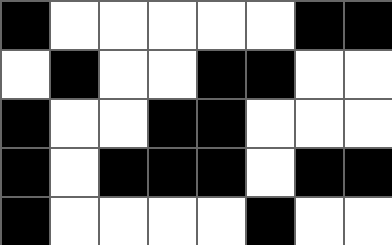[["black", "white", "white", "white", "white", "white", "black", "black"], ["white", "black", "white", "white", "black", "black", "white", "white"], ["black", "white", "white", "black", "black", "white", "white", "white"], ["black", "white", "black", "black", "black", "white", "black", "black"], ["black", "white", "white", "white", "white", "black", "white", "white"]]